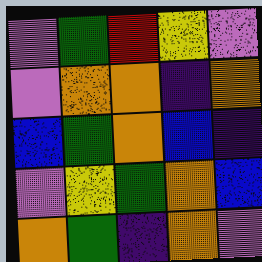[["violet", "green", "red", "yellow", "violet"], ["violet", "orange", "orange", "indigo", "orange"], ["blue", "green", "orange", "blue", "indigo"], ["violet", "yellow", "green", "orange", "blue"], ["orange", "green", "indigo", "orange", "violet"]]